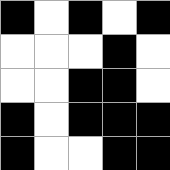[["black", "white", "black", "white", "black"], ["white", "white", "white", "black", "white"], ["white", "white", "black", "black", "white"], ["black", "white", "black", "black", "black"], ["black", "white", "white", "black", "black"]]